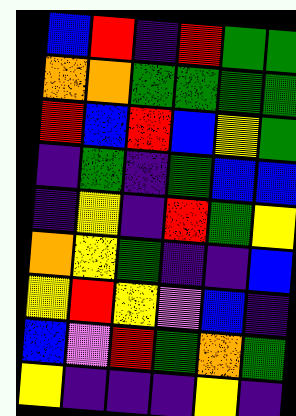[["blue", "red", "indigo", "red", "green", "green"], ["orange", "orange", "green", "green", "green", "green"], ["red", "blue", "red", "blue", "yellow", "green"], ["indigo", "green", "indigo", "green", "blue", "blue"], ["indigo", "yellow", "indigo", "red", "green", "yellow"], ["orange", "yellow", "green", "indigo", "indigo", "blue"], ["yellow", "red", "yellow", "violet", "blue", "indigo"], ["blue", "violet", "red", "green", "orange", "green"], ["yellow", "indigo", "indigo", "indigo", "yellow", "indigo"]]